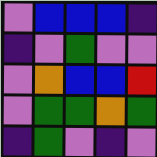[["violet", "blue", "blue", "blue", "indigo"], ["indigo", "violet", "green", "violet", "violet"], ["violet", "orange", "blue", "blue", "red"], ["violet", "green", "green", "orange", "green"], ["indigo", "green", "violet", "indigo", "violet"]]